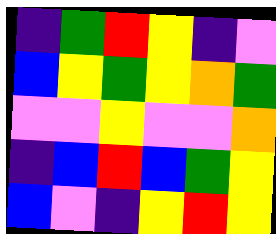[["indigo", "green", "red", "yellow", "indigo", "violet"], ["blue", "yellow", "green", "yellow", "orange", "green"], ["violet", "violet", "yellow", "violet", "violet", "orange"], ["indigo", "blue", "red", "blue", "green", "yellow"], ["blue", "violet", "indigo", "yellow", "red", "yellow"]]